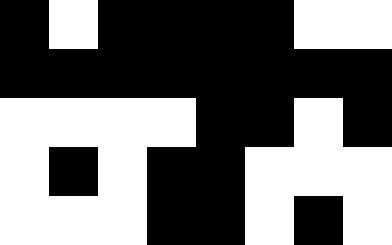[["black", "white", "black", "black", "black", "black", "white", "white"], ["black", "black", "black", "black", "black", "black", "black", "black"], ["white", "white", "white", "white", "black", "black", "white", "black"], ["white", "black", "white", "black", "black", "white", "white", "white"], ["white", "white", "white", "black", "black", "white", "black", "white"]]